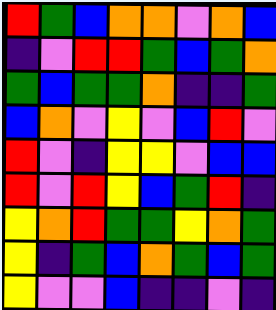[["red", "green", "blue", "orange", "orange", "violet", "orange", "blue"], ["indigo", "violet", "red", "red", "green", "blue", "green", "orange"], ["green", "blue", "green", "green", "orange", "indigo", "indigo", "green"], ["blue", "orange", "violet", "yellow", "violet", "blue", "red", "violet"], ["red", "violet", "indigo", "yellow", "yellow", "violet", "blue", "blue"], ["red", "violet", "red", "yellow", "blue", "green", "red", "indigo"], ["yellow", "orange", "red", "green", "green", "yellow", "orange", "green"], ["yellow", "indigo", "green", "blue", "orange", "green", "blue", "green"], ["yellow", "violet", "violet", "blue", "indigo", "indigo", "violet", "indigo"]]